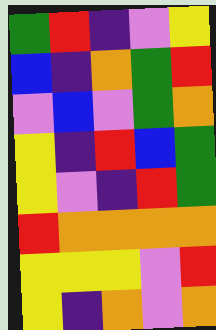[["green", "red", "indigo", "violet", "yellow"], ["blue", "indigo", "orange", "green", "red"], ["violet", "blue", "violet", "green", "orange"], ["yellow", "indigo", "red", "blue", "green"], ["yellow", "violet", "indigo", "red", "green"], ["red", "orange", "orange", "orange", "orange"], ["yellow", "yellow", "yellow", "violet", "red"], ["yellow", "indigo", "orange", "violet", "orange"]]